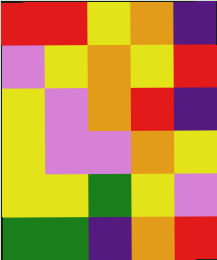[["red", "red", "yellow", "orange", "indigo"], ["violet", "yellow", "orange", "yellow", "red"], ["yellow", "violet", "orange", "red", "indigo"], ["yellow", "violet", "violet", "orange", "yellow"], ["yellow", "yellow", "green", "yellow", "violet"], ["green", "green", "indigo", "orange", "red"]]